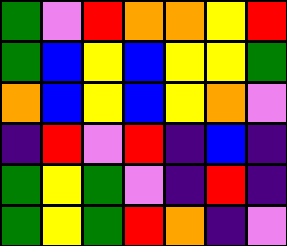[["green", "violet", "red", "orange", "orange", "yellow", "red"], ["green", "blue", "yellow", "blue", "yellow", "yellow", "green"], ["orange", "blue", "yellow", "blue", "yellow", "orange", "violet"], ["indigo", "red", "violet", "red", "indigo", "blue", "indigo"], ["green", "yellow", "green", "violet", "indigo", "red", "indigo"], ["green", "yellow", "green", "red", "orange", "indigo", "violet"]]